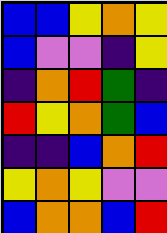[["blue", "blue", "yellow", "orange", "yellow"], ["blue", "violet", "violet", "indigo", "yellow"], ["indigo", "orange", "red", "green", "indigo"], ["red", "yellow", "orange", "green", "blue"], ["indigo", "indigo", "blue", "orange", "red"], ["yellow", "orange", "yellow", "violet", "violet"], ["blue", "orange", "orange", "blue", "red"]]